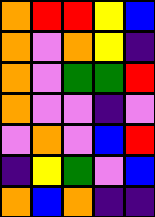[["orange", "red", "red", "yellow", "blue"], ["orange", "violet", "orange", "yellow", "indigo"], ["orange", "violet", "green", "green", "red"], ["orange", "violet", "violet", "indigo", "violet"], ["violet", "orange", "violet", "blue", "red"], ["indigo", "yellow", "green", "violet", "blue"], ["orange", "blue", "orange", "indigo", "indigo"]]